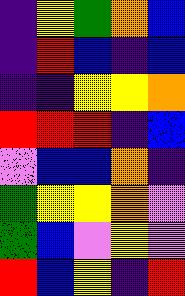[["indigo", "yellow", "green", "orange", "blue"], ["indigo", "red", "blue", "indigo", "blue"], ["indigo", "indigo", "yellow", "yellow", "orange"], ["red", "red", "red", "indigo", "blue"], ["violet", "blue", "blue", "orange", "indigo"], ["green", "yellow", "yellow", "orange", "violet"], ["green", "blue", "violet", "yellow", "violet"], ["red", "blue", "yellow", "indigo", "red"]]